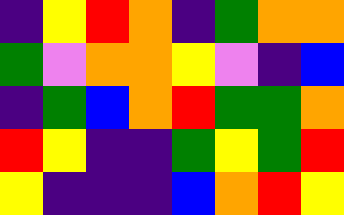[["indigo", "yellow", "red", "orange", "indigo", "green", "orange", "orange"], ["green", "violet", "orange", "orange", "yellow", "violet", "indigo", "blue"], ["indigo", "green", "blue", "orange", "red", "green", "green", "orange"], ["red", "yellow", "indigo", "indigo", "green", "yellow", "green", "red"], ["yellow", "indigo", "indigo", "indigo", "blue", "orange", "red", "yellow"]]